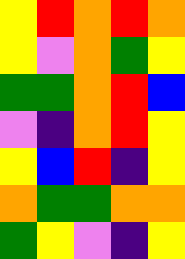[["yellow", "red", "orange", "red", "orange"], ["yellow", "violet", "orange", "green", "yellow"], ["green", "green", "orange", "red", "blue"], ["violet", "indigo", "orange", "red", "yellow"], ["yellow", "blue", "red", "indigo", "yellow"], ["orange", "green", "green", "orange", "orange"], ["green", "yellow", "violet", "indigo", "yellow"]]